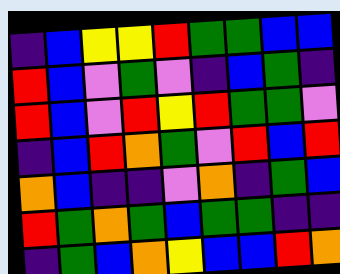[["indigo", "blue", "yellow", "yellow", "red", "green", "green", "blue", "blue"], ["red", "blue", "violet", "green", "violet", "indigo", "blue", "green", "indigo"], ["red", "blue", "violet", "red", "yellow", "red", "green", "green", "violet"], ["indigo", "blue", "red", "orange", "green", "violet", "red", "blue", "red"], ["orange", "blue", "indigo", "indigo", "violet", "orange", "indigo", "green", "blue"], ["red", "green", "orange", "green", "blue", "green", "green", "indigo", "indigo"], ["indigo", "green", "blue", "orange", "yellow", "blue", "blue", "red", "orange"]]